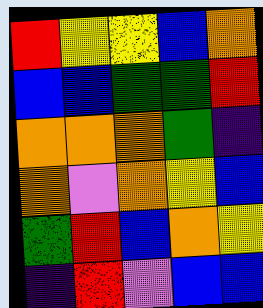[["red", "yellow", "yellow", "blue", "orange"], ["blue", "blue", "green", "green", "red"], ["orange", "orange", "orange", "green", "indigo"], ["orange", "violet", "orange", "yellow", "blue"], ["green", "red", "blue", "orange", "yellow"], ["indigo", "red", "violet", "blue", "blue"]]